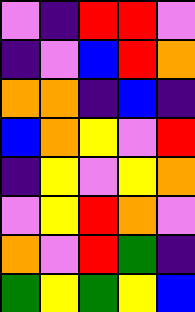[["violet", "indigo", "red", "red", "violet"], ["indigo", "violet", "blue", "red", "orange"], ["orange", "orange", "indigo", "blue", "indigo"], ["blue", "orange", "yellow", "violet", "red"], ["indigo", "yellow", "violet", "yellow", "orange"], ["violet", "yellow", "red", "orange", "violet"], ["orange", "violet", "red", "green", "indigo"], ["green", "yellow", "green", "yellow", "blue"]]